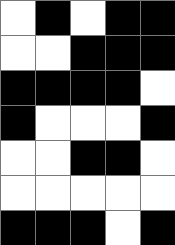[["white", "black", "white", "black", "black"], ["white", "white", "black", "black", "black"], ["black", "black", "black", "black", "white"], ["black", "white", "white", "white", "black"], ["white", "white", "black", "black", "white"], ["white", "white", "white", "white", "white"], ["black", "black", "black", "white", "black"]]